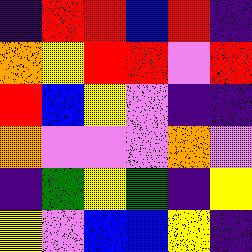[["indigo", "red", "red", "blue", "red", "indigo"], ["orange", "yellow", "red", "red", "violet", "red"], ["red", "blue", "yellow", "violet", "indigo", "indigo"], ["orange", "violet", "violet", "violet", "orange", "violet"], ["indigo", "green", "yellow", "green", "indigo", "yellow"], ["yellow", "violet", "blue", "blue", "yellow", "indigo"]]